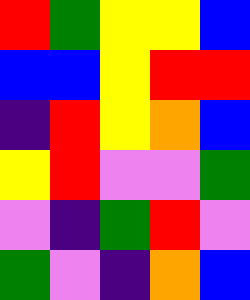[["red", "green", "yellow", "yellow", "blue"], ["blue", "blue", "yellow", "red", "red"], ["indigo", "red", "yellow", "orange", "blue"], ["yellow", "red", "violet", "violet", "green"], ["violet", "indigo", "green", "red", "violet"], ["green", "violet", "indigo", "orange", "blue"]]